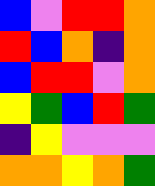[["blue", "violet", "red", "red", "orange"], ["red", "blue", "orange", "indigo", "orange"], ["blue", "red", "red", "violet", "orange"], ["yellow", "green", "blue", "red", "green"], ["indigo", "yellow", "violet", "violet", "violet"], ["orange", "orange", "yellow", "orange", "green"]]